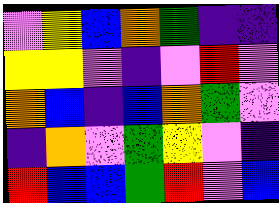[["violet", "yellow", "blue", "orange", "green", "indigo", "indigo"], ["yellow", "yellow", "violet", "indigo", "violet", "red", "violet"], ["orange", "blue", "indigo", "blue", "orange", "green", "violet"], ["indigo", "orange", "violet", "green", "yellow", "violet", "indigo"], ["red", "blue", "blue", "green", "red", "violet", "blue"]]